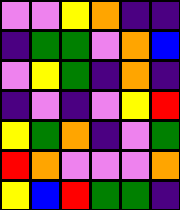[["violet", "violet", "yellow", "orange", "indigo", "indigo"], ["indigo", "green", "green", "violet", "orange", "blue"], ["violet", "yellow", "green", "indigo", "orange", "indigo"], ["indigo", "violet", "indigo", "violet", "yellow", "red"], ["yellow", "green", "orange", "indigo", "violet", "green"], ["red", "orange", "violet", "violet", "violet", "orange"], ["yellow", "blue", "red", "green", "green", "indigo"]]